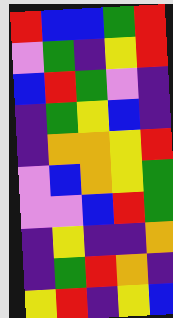[["red", "blue", "blue", "green", "red"], ["violet", "green", "indigo", "yellow", "red"], ["blue", "red", "green", "violet", "indigo"], ["indigo", "green", "yellow", "blue", "indigo"], ["indigo", "orange", "orange", "yellow", "red"], ["violet", "blue", "orange", "yellow", "green"], ["violet", "violet", "blue", "red", "green"], ["indigo", "yellow", "indigo", "indigo", "orange"], ["indigo", "green", "red", "orange", "indigo"], ["yellow", "red", "indigo", "yellow", "blue"]]